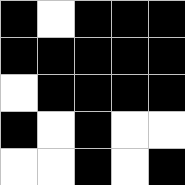[["black", "white", "black", "black", "black"], ["black", "black", "black", "black", "black"], ["white", "black", "black", "black", "black"], ["black", "white", "black", "white", "white"], ["white", "white", "black", "white", "black"]]